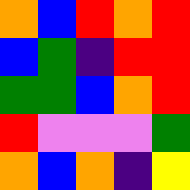[["orange", "blue", "red", "orange", "red"], ["blue", "green", "indigo", "red", "red"], ["green", "green", "blue", "orange", "red"], ["red", "violet", "violet", "violet", "green"], ["orange", "blue", "orange", "indigo", "yellow"]]